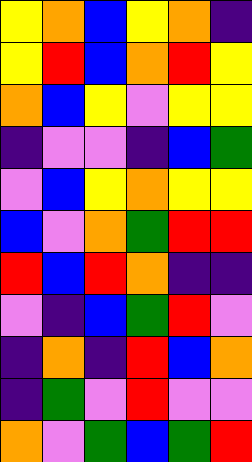[["yellow", "orange", "blue", "yellow", "orange", "indigo"], ["yellow", "red", "blue", "orange", "red", "yellow"], ["orange", "blue", "yellow", "violet", "yellow", "yellow"], ["indigo", "violet", "violet", "indigo", "blue", "green"], ["violet", "blue", "yellow", "orange", "yellow", "yellow"], ["blue", "violet", "orange", "green", "red", "red"], ["red", "blue", "red", "orange", "indigo", "indigo"], ["violet", "indigo", "blue", "green", "red", "violet"], ["indigo", "orange", "indigo", "red", "blue", "orange"], ["indigo", "green", "violet", "red", "violet", "violet"], ["orange", "violet", "green", "blue", "green", "red"]]